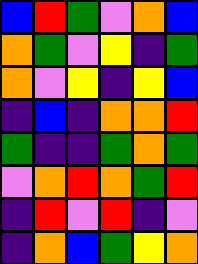[["blue", "red", "green", "violet", "orange", "blue"], ["orange", "green", "violet", "yellow", "indigo", "green"], ["orange", "violet", "yellow", "indigo", "yellow", "blue"], ["indigo", "blue", "indigo", "orange", "orange", "red"], ["green", "indigo", "indigo", "green", "orange", "green"], ["violet", "orange", "red", "orange", "green", "red"], ["indigo", "red", "violet", "red", "indigo", "violet"], ["indigo", "orange", "blue", "green", "yellow", "orange"]]